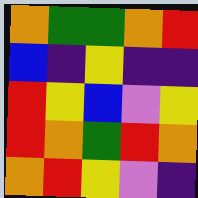[["orange", "green", "green", "orange", "red"], ["blue", "indigo", "yellow", "indigo", "indigo"], ["red", "yellow", "blue", "violet", "yellow"], ["red", "orange", "green", "red", "orange"], ["orange", "red", "yellow", "violet", "indigo"]]